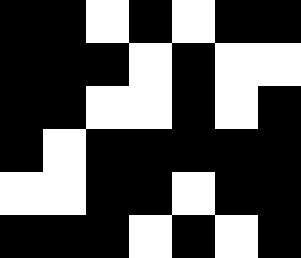[["black", "black", "white", "black", "white", "black", "black"], ["black", "black", "black", "white", "black", "white", "white"], ["black", "black", "white", "white", "black", "white", "black"], ["black", "white", "black", "black", "black", "black", "black"], ["white", "white", "black", "black", "white", "black", "black"], ["black", "black", "black", "white", "black", "white", "black"]]